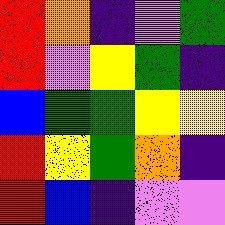[["red", "orange", "indigo", "violet", "green"], ["red", "violet", "yellow", "green", "indigo"], ["blue", "green", "green", "yellow", "yellow"], ["red", "yellow", "green", "orange", "indigo"], ["red", "blue", "indigo", "violet", "violet"]]